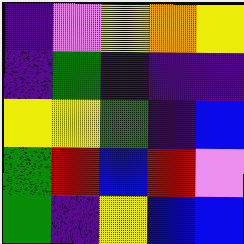[["indigo", "violet", "yellow", "orange", "yellow"], ["indigo", "green", "indigo", "indigo", "indigo"], ["yellow", "yellow", "green", "indigo", "blue"], ["green", "red", "blue", "red", "violet"], ["green", "indigo", "yellow", "blue", "blue"]]